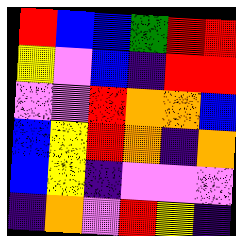[["red", "blue", "blue", "green", "red", "red"], ["yellow", "violet", "blue", "indigo", "red", "red"], ["violet", "violet", "red", "orange", "orange", "blue"], ["blue", "yellow", "red", "orange", "indigo", "orange"], ["blue", "yellow", "indigo", "violet", "violet", "violet"], ["indigo", "orange", "violet", "red", "yellow", "indigo"]]